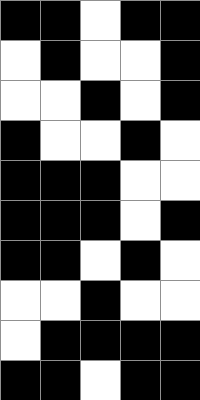[["black", "black", "white", "black", "black"], ["white", "black", "white", "white", "black"], ["white", "white", "black", "white", "black"], ["black", "white", "white", "black", "white"], ["black", "black", "black", "white", "white"], ["black", "black", "black", "white", "black"], ["black", "black", "white", "black", "white"], ["white", "white", "black", "white", "white"], ["white", "black", "black", "black", "black"], ["black", "black", "white", "black", "black"]]